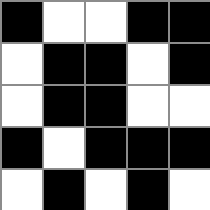[["black", "white", "white", "black", "black"], ["white", "black", "black", "white", "black"], ["white", "black", "black", "white", "white"], ["black", "white", "black", "black", "black"], ["white", "black", "white", "black", "white"]]